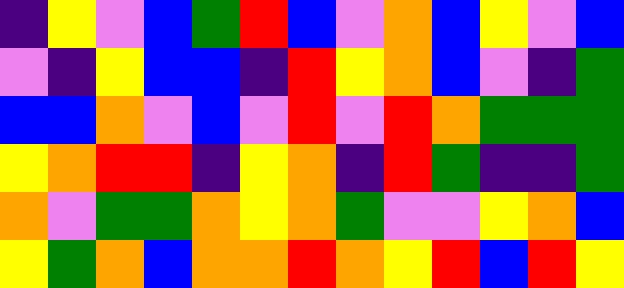[["indigo", "yellow", "violet", "blue", "green", "red", "blue", "violet", "orange", "blue", "yellow", "violet", "blue"], ["violet", "indigo", "yellow", "blue", "blue", "indigo", "red", "yellow", "orange", "blue", "violet", "indigo", "green"], ["blue", "blue", "orange", "violet", "blue", "violet", "red", "violet", "red", "orange", "green", "green", "green"], ["yellow", "orange", "red", "red", "indigo", "yellow", "orange", "indigo", "red", "green", "indigo", "indigo", "green"], ["orange", "violet", "green", "green", "orange", "yellow", "orange", "green", "violet", "violet", "yellow", "orange", "blue"], ["yellow", "green", "orange", "blue", "orange", "orange", "red", "orange", "yellow", "red", "blue", "red", "yellow"]]